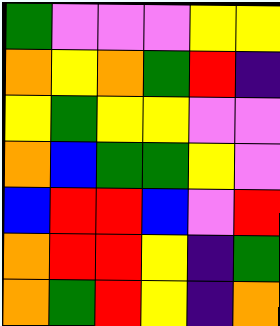[["green", "violet", "violet", "violet", "yellow", "yellow"], ["orange", "yellow", "orange", "green", "red", "indigo"], ["yellow", "green", "yellow", "yellow", "violet", "violet"], ["orange", "blue", "green", "green", "yellow", "violet"], ["blue", "red", "red", "blue", "violet", "red"], ["orange", "red", "red", "yellow", "indigo", "green"], ["orange", "green", "red", "yellow", "indigo", "orange"]]